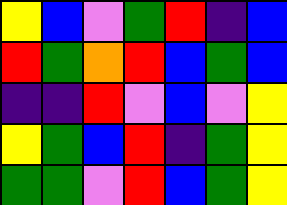[["yellow", "blue", "violet", "green", "red", "indigo", "blue"], ["red", "green", "orange", "red", "blue", "green", "blue"], ["indigo", "indigo", "red", "violet", "blue", "violet", "yellow"], ["yellow", "green", "blue", "red", "indigo", "green", "yellow"], ["green", "green", "violet", "red", "blue", "green", "yellow"]]